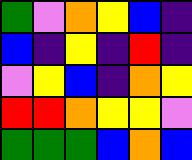[["green", "violet", "orange", "yellow", "blue", "indigo"], ["blue", "indigo", "yellow", "indigo", "red", "indigo"], ["violet", "yellow", "blue", "indigo", "orange", "yellow"], ["red", "red", "orange", "yellow", "yellow", "violet"], ["green", "green", "green", "blue", "orange", "blue"]]